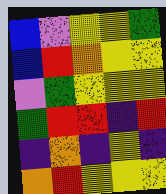[["blue", "violet", "yellow", "yellow", "green"], ["blue", "red", "orange", "yellow", "yellow"], ["violet", "green", "yellow", "yellow", "yellow"], ["green", "red", "red", "indigo", "red"], ["indigo", "orange", "indigo", "yellow", "indigo"], ["orange", "red", "yellow", "yellow", "yellow"]]